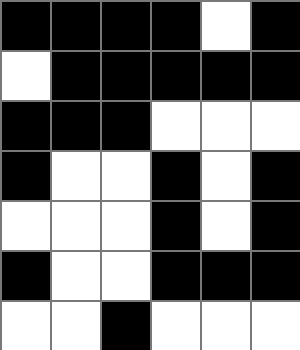[["black", "black", "black", "black", "white", "black"], ["white", "black", "black", "black", "black", "black"], ["black", "black", "black", "white", "white", "white"], ["black", "white", "white", "black", "white", "black"], ["white", "white", "white", "black", "white", "black"], ["black", "white", "white", "black", "black", "black"], ["white", "white", "black", "white", "white", "white"]]